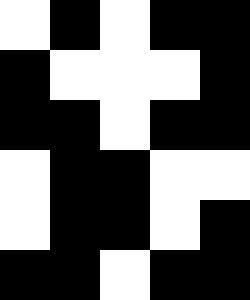[["white", "black", "white", "black", "black"], ["black", "white", "white", "white", "black"], ["black", "black", "white", "black", "black"], ["white", "black", "black", "white", "white"], ["white", "black", "black", "white", "black"], ["black", "black", "white", "black", "black"]]